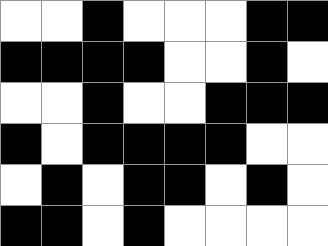[["white", "white", "black", "white", "white", "white", "black", "black"], ["black", "black", "black", "black", "white", "white", "black", "white"], ["white", "white", "black", "white", "white", "black", "black", "black"], ["black", "white", "black", "black", "black", "black", "white", "white"], ["white", "black", "white", "black", "black", "white", "black", "white"], ["black", "black", "white", "black", "white", "white", "white", "white"]]